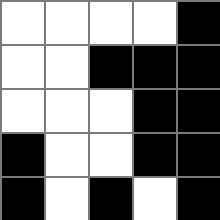[["white", "white", "white", "white", "black"], ["white", "white", "black", "black", "black"], ["white", "white", "white", "black", "black"], ["black", "white", "white", "black", "black"], ["black", "white", "black", "white", "black"]]